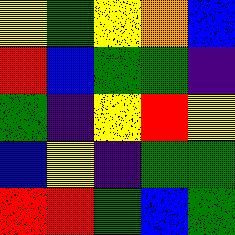[["yellow", "green", "yellow", "orange", "blue"], ["red", "blue", "green", "green", "indigo"], ["green", "indigo", "yellow", "red", "yellow"], ["blue", "yellow", "indigo", "green", "green"], ["red", "red", "green", "blue", "green"]]